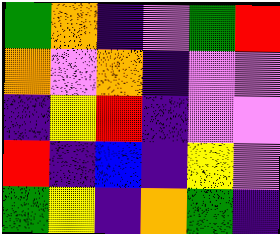[["green", "orange", "indigo", "violet", "green", "red"], ["orange", "violet", "orange", "indigo", "violet", "violet"], ["indigo", "yellow", "red", "indigo", "violet", "violet"], ["red", "indigo", "blue", "indigo", "yellow", "violet"], ["green", "yellow", "indigo", "orange", "green", "indigo"]]